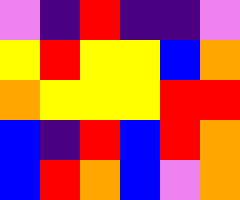[["violet", "indigo", "red", "indigo", "indigo", "violet"], ["yellow", "red", "yellow", "yellow", "blue", "orange"], ["orange", "yellow", "yellow", "yellow", "red", "red"], ["blue", "indigo", "red", "blue", "red", "orange"], ["blue", "red", "orange", "blue", "violet", "orange"]]